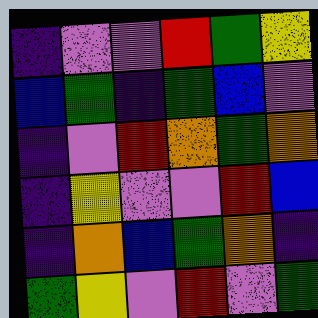[["indigo", "violet", "violet", "red", "green", "yellow"], ["blue", "green", "indigo", "green", "blue", "violet"], ["indigo", "violet", "red", "orange", "green", "orange"], ["indigo", "yellow", "violet", "violet", "red", "blue"], ["indigo", "orange", "blue", "green", "orange", "indigo"], ["green", "yellow", "violet", "red", "violet", "green"]]